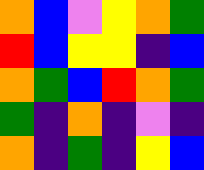[["orange", "blue", "violet", "yellow", "orange", "green"], ["red", "blue", "yellow", "yellow", "indigo", "blue"], ["orange", "green", "blue", "red", "orange", "green"], ["green", "indigo", "orange", "indigo", "violet", "indigo"], ["orange", "indigo", "green", "indigo", "yellow", "blue"]]